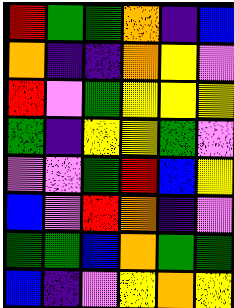[["red", "green", "green", "orange", "indigo", "blue"], ["orange", "indigo", "indigo", "orange", "yellow", "violet"], ["red", "violet", "green", "yellow", "yellow", "yellow"], ["green", "indigo", "yellow", "yellow", "green", "violet"], ["violet", "violet", "green", "red", "blue", "yellow"], ["blue", "violet", "red", "orange", "indigo", "violet"], ["green", "green", "blue", "orange", "green", "green"], ["blue", "indigo", "violet", "yellow", "orange", "yellow"]]